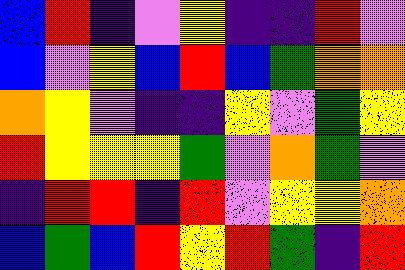[["blue", "red", "indigo", "violet", "yellow", "indigo", "indigo", "red", "violet"], ["blue", "violet", "yellow", "blue", "red", "blue", "green", "orange", "orange"], ["orange", "yellow", "violet", "indigo", "indigo", "yellow", "violet", "green", "yellow"], ["red", "yellow", "yellow", "yellow", "green", "violet", "orange", "green", "violet"], ["indigo", "red", "red", "indigo", "red", "violet", "yellow", "yellow", "orange"], ["blue", "green", "blue", "red", "yellow", "red", "green", "indigo", "red"]]